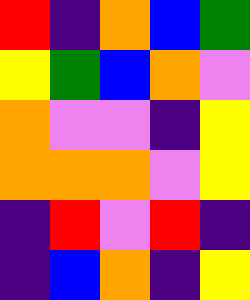[["red", "indigo", "orange", "blue", "green"], ["yellow", "green", "blue", "orange", "violet"], ["orange", "violet", "violet", "indigo", "yellow"], ["orange", "orange", "orange", "violet", "yellow"], ["indigo", "red", "violet", "red", "indigo"], ["indigo", "blue", "orange", "indigo", "yellow"]]